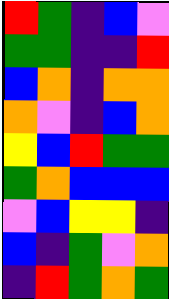[["red", "green", "indigo", "blue", "violet"], ["green", "green", "indigo", "indigo", "red"], ["blue", "orange", "indigo", "orange", "orange"], ["orange", "violet", "indigo", "blue", "orange"], ["yellow", "blue", "red", "green", "green"], ["green", "orange", "blue", "blue", "blue"], ["violet", "blue", "yellow", "yellow", "indigo"], ["blue", "indigo", "green", "violet", "orange"], ["indigo", "red", "green", "orange", "green"]]